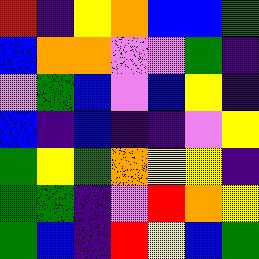[["red", "indigo", "yellow", "orange", "blue", "blue", "green"], ["blue", "orange", "orange", "violet", "violet", "green", "indigo"], ["violet", "green", "blue", "violet", "blue", "yellow", "indigo"], ["blue", "indigo", "blue", "indigo", "indigo", "violet", "yellow"], ["green", "yellow", "green", "orange", "yellow", "yellow", "indigo"], ["green", "green", "indigo", "violet", "red", "orange", "yellow"], ["green", "blue", "indigo", "red", "yellow", "blue", "green"]]